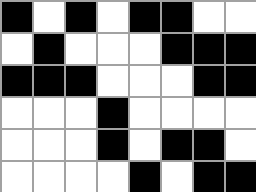[["black", "white", "black", "white", "black", "black", "white", "white"], ["white", "black", "white", "white", "white", "black", "black", "black"], ["black", "black", "black", "white", "white", "white", "black", "black"], ["white", "white", "white", "black", "white", "white", "white", "white"], ["white", "white", "white", "black", "white", "black", "black", "white"], ["white", "white", "white", "white", "black", "white", "black", "black"]]